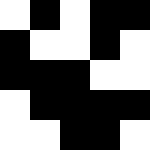[["white", "black", "white", "black", "black"], ["black", "white", "white", "black", "white"], ["black", "black", "black", "white", "white"], ["white", "black", "black", "black", "black"], ["white", "white", "black", "black", "white"]]